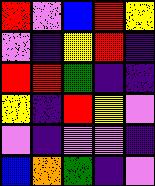[["red", "violet", "blue", "red", "yellow"], ["violet", "indigo", "yellow", "red", "indigo"], ["red", "red", "green", "indigo", "indigo"], ["yellow", "indigo", "red", "yellow", "violet"], ["violet", "indigo", "violet", "violet", "indigo"], ["blue", "orange", "green", "indigo", "violet"]]